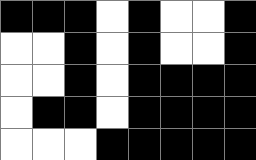[["black", "black", "black", "white", "black", "white", "white", "black"], ["white", "white", "black", "white", "black", "white", "white", "black"], ["white", "white", "black", "white", "black", "black", "black", "black"], ["white", "black", "black", "white", "black", "black", "black", "black"], ["white", "white", "white", "black", "black", "black", "black", "black"]]